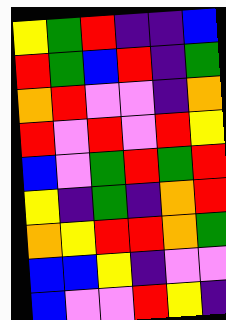[["yellow", "green", "red", "indigo", "indigo", "blue"], ["red", "green", "blue", "red", "indigo", "green"], ["orange", "red", "violet", "violet", "indigo", "orange"], ["red", "violet", "red", "violet", "red", "yellow"], ["blue", "violet", "green", "red", "green", "red"], ["yellow", "indigo", "green", "indigo", "orange", "red"], ["orange", "yellow", "red", "red", "orange", "green"], ["blue", "blue", "yellow", "indigo", "violet", "violet"], ["blue", "violet", "violet", "red", "yellow", "indigo"]]